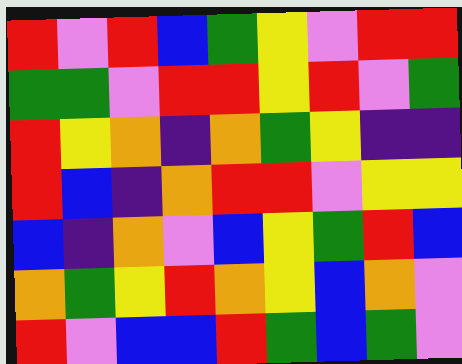[["red", "violet", "red", "blue", "green", "yellow", "violet", "red", "red"], ["green", "green", "violet", "red", "red", "yellow", "red", "violet", "green"], ["red", "yellow", "orange", "indigo", "orange", "green", "yellow", "indigo", "indigo"], ["red", "blue", "indigo", "orange", "red", "red", "violet", "yellow", "yellow"], ["blue", "indigo", "orange", "violet", "blue", "yellow", "green", "red", "blue"], ["orange", "green", "yellow", "red", "orange", "yellow", "blue", "orange", "violet"], ["red", "violet", "blue", "blue", "red", "green", "blue", "green", "violet"]]